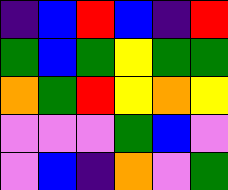[["indigo", "blue", "red", "blue", "indigo", "red"], ["green", "blue", "green", "yellow", "green", "green"], ["orange", "green", "red", "yellow", "orange", "yellow"], ["violet", "violet", "violet", "green", "blue", "violet"], ["violet", "blue", "indigo", "orange", "violet", "green"]]